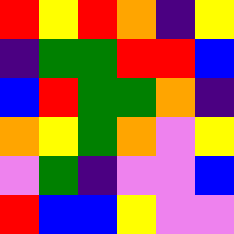[["red", "yellow", "red", "orange", "indigo", "yellow"], ["indigo", "green", "green", "red", "red", "blue"], ["blue", "red", "green", "green", "orange", "indigo"], ["orange", "yellow", "green", "orange", "violet", "yellow"], ["violet", "green", "indigo", "violet", "violet", "blue"], ["red", "blue", "blue", "yellow", "violet", "violet"]]